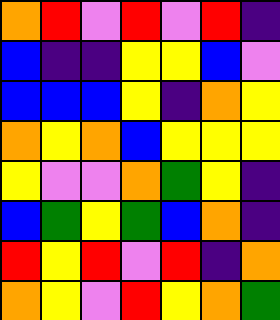[["orange", "red", "violet", "red", "violet", "red", "indigo"], ["blue", "indigo", "indigo", "yellow", "yellow", "blue", "violet"], ["blue", "blue", "blue", "yellow", "indigo", "orange", "yellow"], ["orange", "yellow", "orange", "blue", "yellow", "yellow", "yellow"], ["yellow", "violet", "violet", "orange", "green", "yellow", "indigo"], ["blue", "green", "yellow", "green", "blue", "orange", "indigo"], ["red", "yellow", "red", "violet", "red", "indigo", "orange"], ["orange", "yellow", "violet", "red", "yellow", "orange", "green"]]